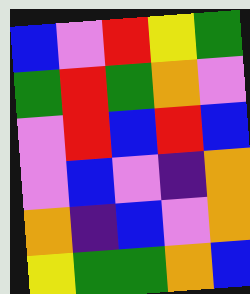[["blue", "violet", "red", "yellow", "green"], ["green", "red", "green", "orange", "violet"], ["violet", "red", "blue", "red", "blue"], ["violet", "blue", "violet", "indigo", "orange"], ["orange", "indigo", "blue", "violet", "orange"], ["yellow", "green", "green", "orange", "blue"]]